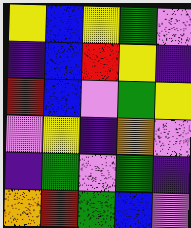[["yellow", "blue", "yellow", "green", "violet"], ["indigo", "blue", "red", "yellow", "indigo"], ["red", "blue", "violet", "green", "yellow"], ["violet", "yellow", "indigo", "orange", "violet"], ["indigo", "green", "violet", "green", "indigo"], ["orange", "red", "green", "blue", "violet"]]